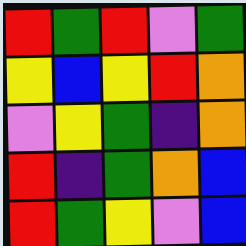[["red", "green", "red", "violet", "green"], ["yellow", "blue", "yellow", "red", "orange"], ["violet", "yellow", "green", "indigo", "orange"], ["red", "indigo", "green", "orange", "blue"], ["red", "green", "yellow", "violet", "blue"]]